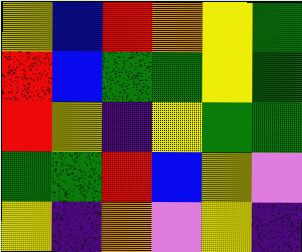[["yellow", "blue", "red", "orange", "yellow", "green"], ["red", "blue", "green", "green", "yellow", "green"], ["red", "yellow", "indigo", "yellow", "green", "green"], ["green", "green", "red", "blue", "yellow", "violet"], ["yellow", "indigo", "orange", "violet", "yellow", "indigo"]]